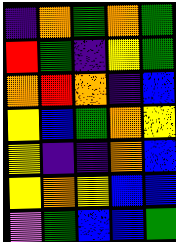[["indigo", "orange", "green", "orange", "green"], ["red", "green", "indigo", "yellow", "green"], ["orange", "red", "orange", "indigo", "blue"], ["yellow", "blue", "green", "orange", "yellow"], ["yellow", "indigo", "indigo", "orange", "blue"], ["yellow", "orange", "yellow", "blue", "blue"], ["violet", "green", "blue", "blue", "green"]]